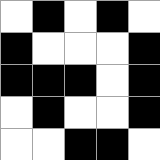[["white", "black", "white", "black", "white"], ["black", "white", "white", "white", "black"], ["black", "black", "black", "white", "black"], ["white", "black", "white", "white", "black"], ["white", "white", "black", "black", "white"]]